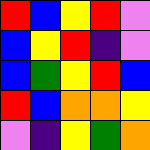[["red", "blue", "yellow", "red", "violet"], ["blue", "yellow", "red", "indigo", "violet"], ["blue", "green", "yellow", "red", "blue"], ["red", "blue", "orange", "orange", "yellow"], ["violet", "indigo", "yellow", "green", "orange"]]